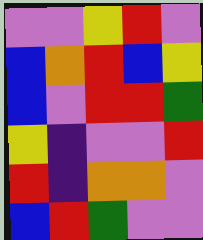[["violet", "violet", "yellow", "red", "violet"], ["blue", "orange", "red", "blue", "yellow"], ["blue", "violet", "red", "red", "green"], ["yellow", "indigo", "violet", "violet", "red"], ["red", "indigo", "orange", "orange", "violet"], ["blue", "red", "green", "violet", "violet"]]